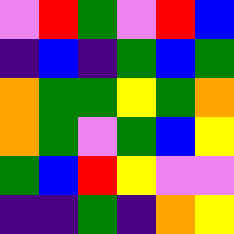[["violet", "red", "green", "violet", "red", "blue"], ["indigo", "blue", "indigo", "green", "blue", "green"], ["orange", "green", "green", "yellow", "green", "orange"], ["orange", "green", "violet", "green", "blue", "yellow"], ["green", "blue", "red", "yellow", "violet", "violet"], ["indigo", "indigo", "green", "indigo", "orange", "yellow"]]